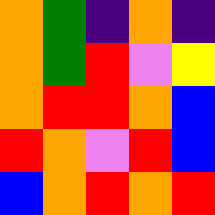[["orange", "green", "indigo", "orange", "indigo"], ["orange", "green", "red", "violet", "yellow"], ["orange", "red", "red", "orange", "blue"], ["red", "orange", "violet", "red", "blue"], ["blue", "orange", "red", "orange", "red"]]